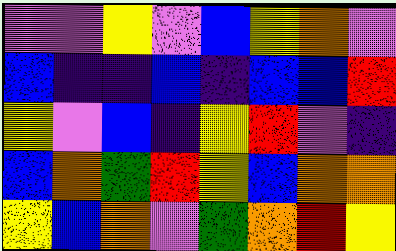[["violet", "violet", "yellow", "violet", "blue", "yellow", "orange", "violet"], ["blue", "indigo", "indigo", "blue", "indigo", "blue", "blue", "red"], ["yellow", "violet", "blue", "indigo", "yellow", "red", "violet", "indigo"], ["blue", "orange", "green", "red", "yellow", "blue", "orange", "orange"], ["yellow", "blue", "orange", "violet", "green", "orange", "red", "yellow"]]